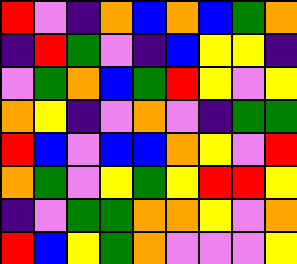[["red", "violet", "indigo", "orange", "blue", "orange", "blue", "green", "orange"], ["indigo", "red", "green", "violet", "indigo", "blue", "yellow", "yellow", "indigo"], ["violet", "green", "orange", "blue", "green", "red", "yellow", "violet", "yellow"], ["orange", "yellow", "indigo", "violet", "orange", "violet", "indigo", "green", "green"], ["red", "blue", "violet", "blue", "blue", "orange", "yellow", "violet", "red"], ["orange", "green", "violet", "yellow", "green", "yellow", "red", "red", "yellow"], ["indigo", "violet", "green", "green", "orange", "orange", "yellow", "violet", "orange"], ["red", "blue", "yellow", "green", "orange", "violet", "violet", "violet", "yellow"]]